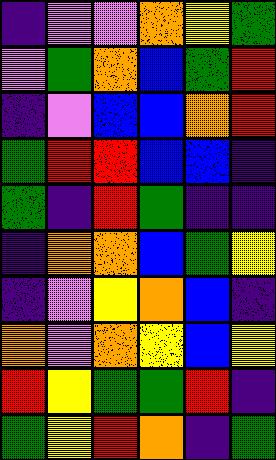[["indigo", "violet", "violet", "orange", "yellow", "green"], ["violet", "green", "orange", "blue", "green", "red"], ["indigo", "violet", "blue", "blue", "orange", "red"], ["green", "red", "red", "blue", "blue", "indigo"], ["green", "indigo", "red", "green", "indigo", "indigo"], ["indigo", "orange", "orange", "blue", "green", "yellow"], ["indigo", "violet", "yellow", "orange", "blue", "indigo"], ["orange", "violet", "orange", "yellow", "blue", "yellow"], ["red", "yellow", "green", "green", "red", "indigo"], ["green", "yellow", "red", "orange", "indigo", "green"]]